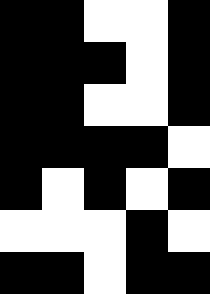[["black", "black", "white", "white", "black"], ["black", "black", "black", "white", "black"], ["black", "black", "white", "white", "black"], ["black", "black", "black", "black", "white"], ["black", "white", "black", "white", "black"], ["white", "white", "white", "black", "white"], ["black", "black", "white", "black", "black"]]